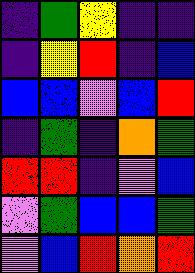[["indigo", "green", "yellow", "indigo", "indigo"], ["indigo", "yellow", "red", "indigo", "blue"], ["blue", "blue", "violet", "blue", "red"], ["indigo", "green", "indigo", "orange", "green"], ["red", "red", "indigo", "violet", "blue"], ["violet", "green", "blue", "blue", "green"], ["violet", "blue", "red", "orange", "red"]]